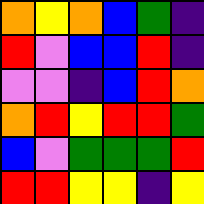[["orange", "yellow", "orange", "blue", "green", "indigo"], ["red", "violet", "blue", "blue", "red", "indigo"], ["violet", "violet", "indigo", "blue", "red", "orange"], ["orange", "red", "yellow", "red", "red", "green"], ["blue", "violet", "green", "green", "green", "red"], ["red", "red", "yellow", "yellow", "indigo", "yellow"]]